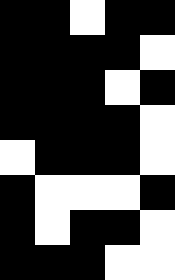[["black", "black", "white", "black", "black"], ["black", "black", "black", "black", "white"], ["black", "black", "black", "white", "black"], ["black", "black", "black", "black", "white"], ["white", "black", "black", "black", "white"], ["black", "white", "white", "white", "black"], ["black", "white", "black", "black", "white"], ["black", "black", "black", "white", "white"]]